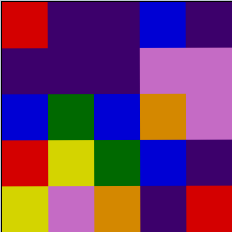[["red", "indigo", "indigo", "blue", "indigo"], ["indigo", "indigo", "indigo", "violet", "violet"], ["blue", "green", "blue", "orange", "violet"], ["red", "yellow", "green", "blue", "indigo"], ["yellow", "violet", "orange", "indigo", "red"]]